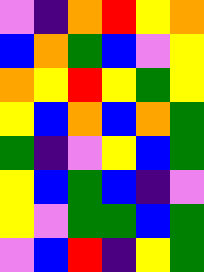[["violet", "indigo", "orange", "red", "yellow", "orange"], ["blue", "orange", "green", "blue", "violet", "yellow"], ["orange", "yellow", "red", "yellow", "green", "yellow"], ["yellow", "blue", "orange", "blue", "orange", "green"], ["green", "indigo", "violet", "yellow", "blue", "green"], ["yellow", "blue", "green", "blue", "indigo", "violet"], ["yellow", "violet", "green", "green", "blue", "green"], ["violet", "blue", "red", "indigo", "yellow", "green"]]